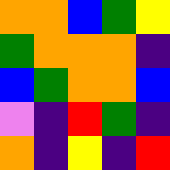[["orange", "orange", "blue", "green", "yellow"], ["green", "orange", "orange", "orange", "indigo"], ["blue", "green", "orange", "orange", "blue"], ["violet", "indigo", "red", "green", "indigo"], ["orange", "indigo", "yellow", "indigo", "red"]]